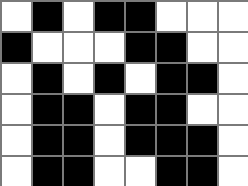[["white", "black", "white", "black", "black", "white", "white", "white"], ["black", "white", "white", "white", "black", "black", "white", "white"], ["white", "black", "white", "black", "white", "black", "black", "white"], ["white", "black", "black", "white", "black", "black", "white", "white"], ["white", "black", "black", "white", "black", "black", "black", "white"], ["white", "black", "black", "white", "white", "black", "black", "white"]]